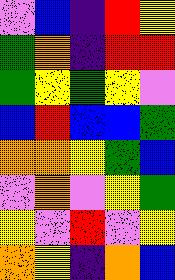[["violet", "blue", "indigo", "red", "yellow"], ["green", "orange", "indigo", "red", "red"], ["green", "yellow", "green", "yellow", "violet"], ["blue", "red", "blue", "blue", "green"], ["orange", "orange", "yellow", "green", "blue"], ["violet", "orange", "violet", "yellow", "green"], ["yellow", "violet", "red", "violet", "yellow"], ["orange", "yellow", "indigo", "orange", "blue"]]